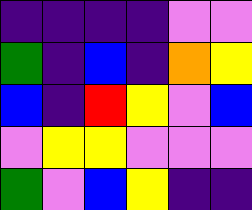[["indigo", "indigo", "indigo", "indigo", "violet", "violet"], ["green", "indigo", "blue", "indigo", "orange", "yellow"], ["blue", "indigo", "red", "yellow", "violet", "blue"], ["violet", "yellow", "yellow", "violet", "violet", "violet"], ["green", "violet", "blue", "yellow", "indigo", "indigo"]]